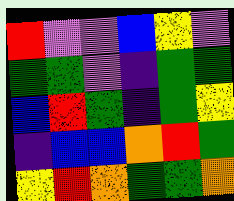[["red", "violet", "violet", "blue", "yellow", "violet"], ["green", "green", "violet", "indigo", "green", "green"], ["blue", "red", "green", "indigo", "green", "yellow"], ["indigo", "blue", "blue", "orange", "red", "green"], ["yellow", "red", "orange", "green", "green", "orange"]]